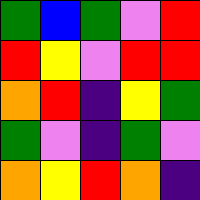[["green", "blue", "green", "violet", "red"], ["red", "yellow", "violet", "red", "red"], ["orange", "red", "indigo", "yellow", "green"], ["green", "violet", "indigo", "green", "violet"], ["orange", "yellow", "red", "orange", "indigo"]]